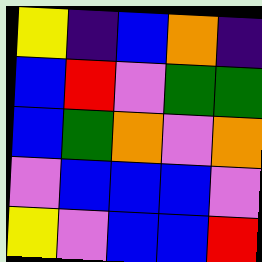[["yellow", "indigo", "blue", "orange", "indigo"], ["blue", "red", "violet", "green", "green"], ["blue", "green", "orange", "violet", "orange"], ["violet", "blue", "blue", "blue", "violet"], ["yellow", "violet", "blue", "blue", "red"]]